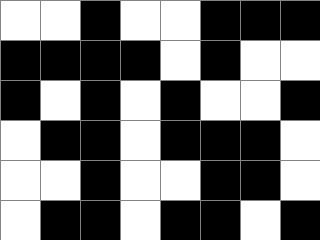[["white", "white", "black", "white", "white", "black", "black", "black"], ["black", "black", "black", "black", "white", "black", "white", "white"], ["black", "white", "black", "white", "black", "white", "white", "black"], ["white", "black", "black", "white", "black", "black", "black", "white"], ["white", "white", "black", "white", "white", "black", "black", "white"], ["white", "black", "black", "white", "black", "black", "white", "black"]]